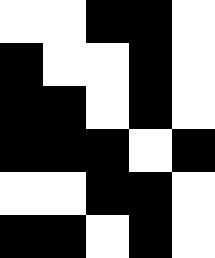[["white", "white", "black", "black", "white"], ["black", "white", "white", "black", "white"], ["black", "black", "white", "black", "white"], ["black", "black", "black", "white", "black"], ["white", "white", "black", "black", "white"], ["black", "black", "white", "black", "white"]]